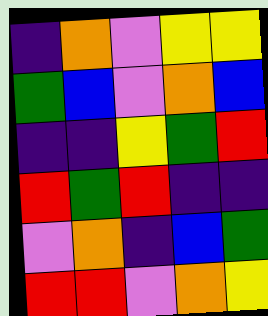[["indigo", "orange", "violet", "yellow", "yellow"], ["green", "blue", "violet", "orange", "blue"], ["indigo", "indigo", "yellow", "green", "red"], ["red", "green", "red", "indigo", "indigo"], ["violet", "orange", "indigo", "blue", "green"], ["red", "red", "violet", "orange", "yellow"]]